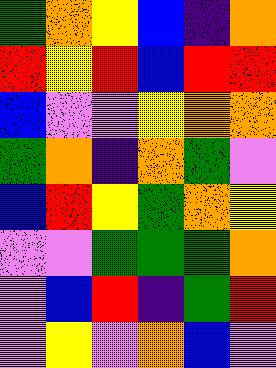[["green", "orange", "yellow", "blue", "indigo", "orange"], ["red", "yellow", "red", "blue", "red", "red"], ["blue", "violet", "violet", "yellow", "orange", "orange"], ["green", "orange", "indigo", "orange", "green", "violet"], ["blue", "red", "yellow", "green", "orange", "yellow"], ["violet", "violet", "green", "green", "green", "orange"], ["violet", "blue", "red", "indigo", "green", "red"], ["violet", "yellow", "violet", "orange", "blue", "violet"]]